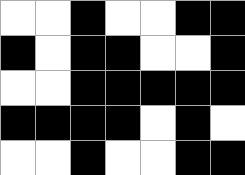[["white", "white", "black", "white", "white", "black", "black"], ["black", "white", "black", "black", "white", "white", "black"], ["white", "white", "black", "black", "black", "black", "black"], ["black", "black", "black", "black", "white", "black", "white"], ["white", "white", "black", "white", "white", "black", "black"]]